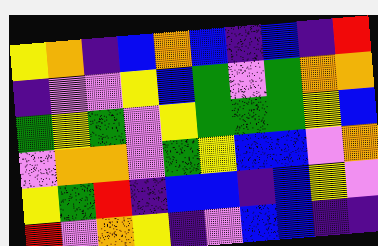[["yellow", "orange", "indigo", "blue", "orange", "blue", "indigo", "blue", "indigo", "red"], ["indigo", "violet", "violet", "yellow", "blue", "green", "violet", "green", "orange", "orange"], ["green", "yellow", "green", "violet", "yellow", "green", "green", "green", "yellow", "blue"], ["violet", "orange", "orange", "violet", "green", "yellow", "blue", "blue", "violet", "orange"], ["yellow", "green", "red", "indigo", "blue", "blue", "indigo", "blue", "yellow", "violet"], ["red", "violet", "orange", "yellow", "indigo", "violet", "blue", "blue", "indigo", "indigo"]]